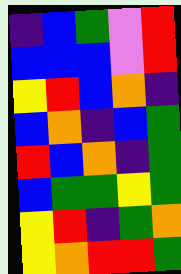[["indigo", "blue", "green", "violet", "red"], ["blue", "blue", "blue", "violet", "red"], ["yellow", "red", "blue", "orange", "indigo"], ["blue", "orange", "indigo", "blue", "green"], ["red", "blue", "orange", "indigo", "green"], ["blue", "green", "green", "yellow", "green"], ["yellow", "red", "indigo", "green", "orange"], ["yellow", "orange", "red", "red", "green"]]